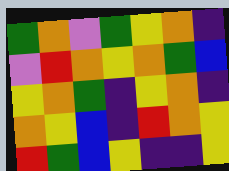[["green", "orange", "violet", "green", "yellow", "orange", "indigo"], ["violet", "red", "orange", "yellow", "orange", "green", "blue"], ["yellow", "orange", "green", "indigo", "yellow", "orange", "indigo"], ["orange", "yellow", "blue", "indigo", "red", "orange", "yellow"], ["red", "green", "blue", "yellow", "indigo", "indigo", "yellow"]]